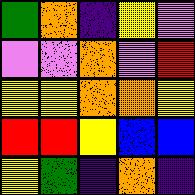[["green", "orange", "indigo", "yellow", "violet"], ["violet", "violet", "orange", "violet", "red"], ["yellow", "yellow", "orange", "orange", "yellow"], ["red", "red", "yellow", "blue", "blue"], ["yellow", "green", "indigo", "orange", "indigo"]]